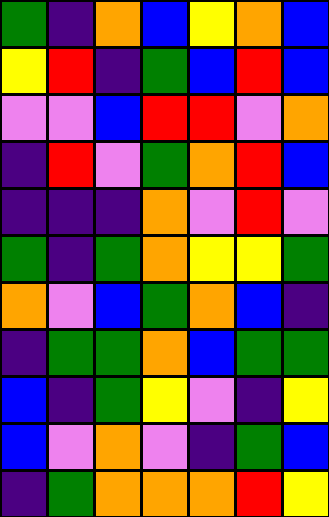[["green", "indigo", "orange", "blue", "yellow", "orange", "blue"], ["yellow", "red", "indigo", "green", "blue", "red", "blue"], ["violet", "violet", "blue", "red", "red", "violet", "orange"], ["indigo", "red", "violet", "green", "orange", "red", "blue"], ["indigo", "indigo", "indigo", "orange", "violet", "red", "violet"], ["green", "indigo", "green", "orange", "yellow", "yellow", "green"], ["orange", "violet", "blue", "green", "orange", "blue", "indigo"], ["indigo", "green", "green", "orange", "blue", "green", "green"], ["blue", "indigo", "green", "yellow", "violet", "indigo", "yellow"], ["blue", "violet", "orange", "violet", "indigo", "green", "blue"], ["indigo", "green", "orange", "orange", "orange", "red", "yellow"]]